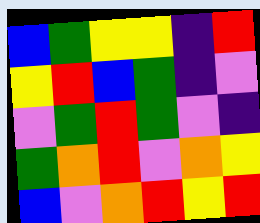[["blue", "green", "yellow", "yellow", "indigo", "red"], ["yellow", "red", "blue", "green", "indigo", "violet"], ["violet", "green", "red", "green", "violet", "indigo"], ["green", "orange", "red", "violet", "orange", "yellow"], ["blue", "violet", "orange", "red", "yellow", "red"]]